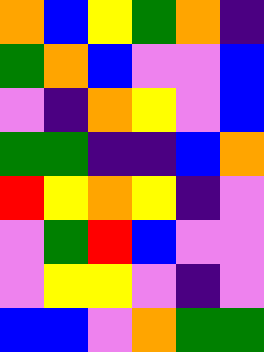[["orange", "blue", "yellow", "green", "orange", "indigo"], ["green", "orange", "blue", "violet", "violet", "blue"], ["violet", "indigo", "orange", "yellow", "violet", "blue"], ["green", "green", "indigo", "indigo", "blue", "orange"], ["red", "yellow", "orange", "yellow", "indigo", "violet"], ["violet", "green", "red", "blue", "violet", "violet"], ["violet", "yellow", "yellow", "violet", "indigo", "violet"], ["blue", "blue", "violet", "orange", "green", "green"]]